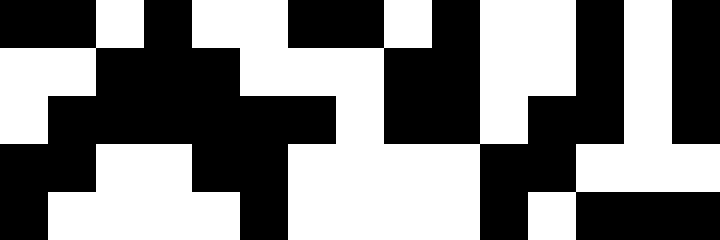[["black", "black", "white", "black", "white", "white", "black", "black", "white", "black", "white", "white", "black", "white", "black"], ["white", "white", "black", "black", "black", "white", "white", "white", "black", "black", "white", "white", "black", "white", "black"], ["white", "black", "black", "black", "black", "black", "black", "white", "black", "black", "white", "black", "black", "white", "black"], ["black", "black", "white", "white", "black", "black", "white", "white", "white", "white", "black", "black", "white", "white", "white"], ["black", "white", "white", "white", "white", "black", "white", "white", "white", "white", "black", "white", "black", "black", "black"]]